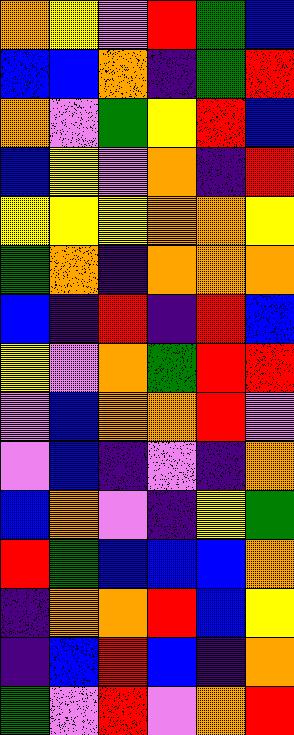[["orange", "yellow", "violet", "red", "green", "blue"], ["blue", "blue", "orange", "indigo", "green", "red"], ["orange", "violet", "green", "yellow", "red", "blue"], ["blue", "yellow", "violet", "orange", "indigo", "red"], ["yellow", "yellow", "yellow", "orange", "orange", "yellow"], ["green", "orange", "indigo", "orange", "orange", "orange"], ["blue", "indigo", "red", "indigo", "red", "blue"], ["yellow", "violet", "orange", "green", "red", "red"], ["violet", "blue", "orange", "orange", "red", "violet"], ["violet", "blue", "indigo", "violet", "indigo", "orange"], ["blue", "orange", "violet", "indigo", "yellow", "green"], ["red", "green", "blue", "blue", "blue", "orange"], ["indigo", "orange", "orange", "red", "blue", "yellow"], ["indigo", "blue", "red", "blue", "indigo", "orange"], ["green", "violet", "red", "violet", "orange", "red"]]